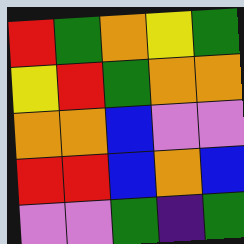[["red", "green", "orange", "yellow", "green"], ["yellow", "red", "green", "orange", "orange"], ["orange", "orange", "blue", "violet", "violet"], ["red", "red", "blue", "orange", "blue"], ["violet", "violet", "green", "indigo", "green"]]